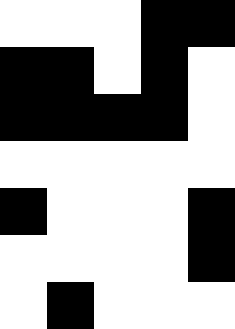[["white", "white", "white", "black", "black"], ["black", "black", "white", "black", "white"], ["black", "black", "black", "black", "white"], ["white", "white", "white", "white", "white"], ["black", "white", "white", "white", "black"], ["white", "white", "white", "white", "black"], ["white", "black", "white", "white", "white"]]